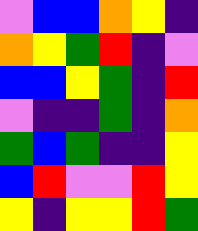[["violet", "blue", "blue", "orange", "yellow", "indigo"], ["orange", "yellow", "green", "red", "indigo", "violet"], ["blue", "blue", "yellow", "green", "indigo", "red"], ["violet", "indigo", "indigo", "green", "indigo", "orange"], ["green", "blue", "green", "indigo", "indigo", "yellow"], ["blue", "red", "violet", "violet", "red", "yellow"], ["yellow", "indigo", "yellow", "yellow", "red", "green"]]